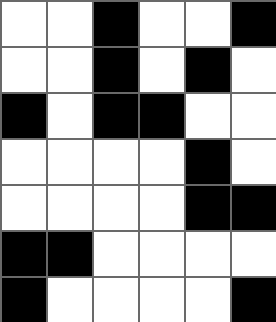[["white", "white", "black", "white", "white", "black"], ["white", "white", "black", "white", "black", "white"], ["black", "white", "black", "black", "white", "white"], ["white", "white", "white", "white", "black", "white"], ["white", "white", "white", "white", "black", "black"], ["black", "black", "white", "white", "white", "white"], ["black", "white", "white", "white", "white", "black"]]